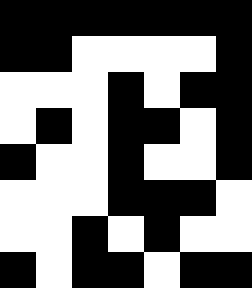[["black", "black", "black", "black", "black", "black", "black"], ["black", "black", "white", "white", "white", "white", "black"], ["white", "white", "white", "black", "white", "black", "black"], ["white", "black", "white", "black", "black", "white", "black"], ["black", "white", "white", "black", "white", "white", "black"], ["white", "white", "white", "black", "black", "black", "white"], ["white", "white", "black", "white", "black", "white", "white"], ["black", "white", "black", "black", "white", "black", "black"]]